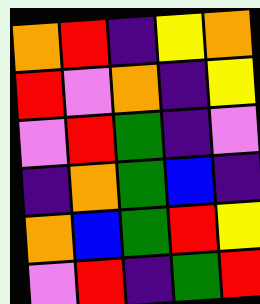[["orange", "red", "indigo", "yellow", "orange"], ["red", "violet", "orange", "indigo", "yellow"], ["violet", "red", "green", "indigo", "violet"], ["indigo", "orange", "green", "blue", "indigo"], ["orange", "blue", "green", "red", "yellow"], ["violet", "red", "indigo", "green", "red"]]